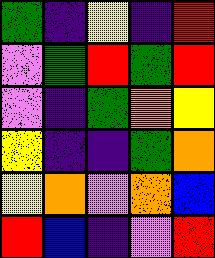[["green", "indigo", "yellow", "indigo", "red"], ["violet", "green", "red", "green", "red"], ["violet", "indigo", "green", "orange", "yellow"], ["yellow", "indigo", "indigo", "green", "orange"], ["yellow", "orange", "violet", "orange", "blue"], ["red", "blue", "indigo", "violet", "red"]]